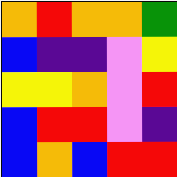[["orange", "red", "orange", "orange", "green"], ["blue", "indigo", "indigo", "violet", "yellow"], ["yellow", "yellow", "orange", "violet", "red"], ["blue", "red", "red", "violet", "indigo"], ["blue", "orange", "blue", "red", "red"]]